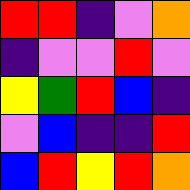[["red", "red", "indigo", "violet", "orange"], ["indigo", "violet", "violet", "red", "violet"], ["yellow", "green", "red", "blue", "indigo"], ["violet", "blue", "indigo", "indigo", "red"], ["blue", "red", "yellow", "red", "orange"]]